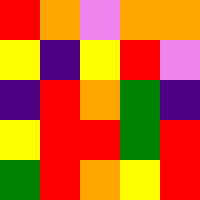[["red", "orange", "violet", "orange", "orange"], ["yellow", "indigo", "yellow", "red", "violet"], ["indigo", "red", "orange", "green", "indigo"], ["yellow", "red", "red", "green", "red"], ["green", "red", "orange", "yellow", "red"]]